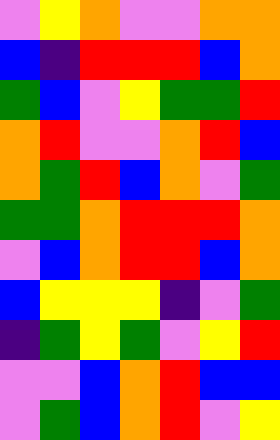[["violet", "yellow", "orange", "violet", "violet", "orange", "orange"], ["blue", "indigo", "red", "red", "red", "blue", "orange"], ["green", "blue", "violet", "yellow", "green", "green", "red"], ["orange", "red", "violet", "violet", "orange", "red", "blue"], ["orange", "green", "red", "blue", "orange", "violet", "green"], ["green", "green", "orange", "red", "red", "red", "orange"], ["violet", "blue", "orange", "red", "red", "blue", "orange"], ["blue", "yellow", "yellow", "yellow", "indigo", "violet", "green"], ["indigo", "green", "yellow", "green", "violet", "yellow", "red"], ["violet", "violet", "blue", "orange", "red", "blue", "blue"], ["violet", "green", "blue", "orange", "red", "violet", "yellow"]]